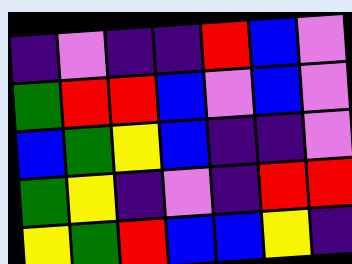[["indigo", "violet", "indigo", "indigo", "red", "blue", "violet"], ["green", "red", "red", "blue", "violet", "blue", "violet"], ["blue", "green", "yellow", "blue", "indigo", "indigo", "violet"], ["green", "yellow", "indigo", "violet", "indigo", "red", "red"], ["yellow", "green", "red", "blue", "blue", "yellow", "indigo"]]